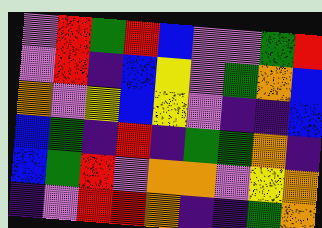[["violet", "red", "green", "red", "blue", "violet", "violet", "green", "red"], ["violet", "red", "indigo", "blue", "yellow", "violet", "green", "orange", "blue"], ["orange", "violet", "yellow", "blue", "yellow", "violet", "indigo", "indigo", "blue"], ["blue", "green", "indigo", "red", "indigo", "green", "green", "orange", "indigo"], ["blue", "green", "red", "violet", "orange", "orange", "violet", "yellow", "orange"], ["indigo", "violet", "red", "red", "orange", "indigo", "indigo", "green", "orange"]]